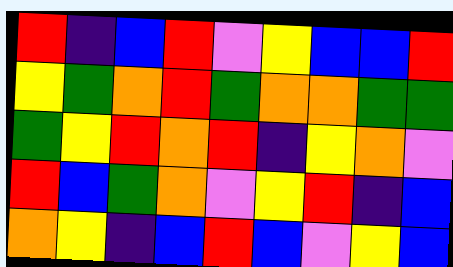[["red", "indigo", "blue", "red", "violet", "yellow", "blue", "blue", "red"], ["yellow", "green", "orange", "red", "green", "orange", "orange", "green", "green"], ["green", "yellow", "red", "orange", "red", "indigo", "yellow", "orange", "violet"], ["red", "blue", "green", "orange", "violet", "yellow", "red", "indigo", "blue"], ["orange", "yellow", "indigo", "blue", "red", "blue", "violet", "yellow", "blue"]]